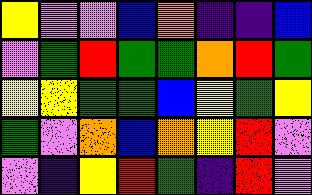[["yellow", "violet", "violet", "blue", "orange", "indigo", "indigo", "blue"], ["violet", "green", "red", "green", "green", "orange", "red", "green"], ["yellow", "yellow", "green", "green", "blue", "yellow", "green", "yellow"], ["green", "violet", "orange", "blue", "orange", "yellow", "red", "violet"], ["violet", "indigo", "yellow", "red", "green", "indigo", "red", "violet"]]